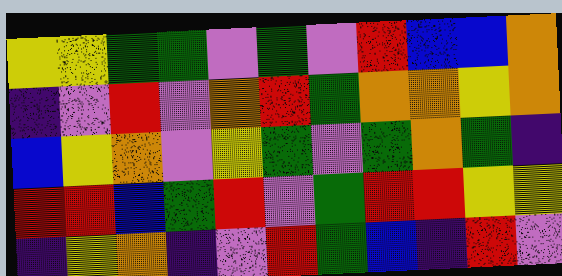[["yellow", "yellow", "green", "green", "violet", "green", "violet", "red", "blue", "blue", "orange"], ["indigo", "violet", "red", "violet", "orange", "red", "green", "orange", "orange", "yellow", "orange"], ["blue", "yellow", "orange", "violet", "yellow", "green", "violet", "green", "orange", "green", "indigo"], ["red", "red", "blue", "green", "red", "violet", "green", "red", "red", "yellow", "yellow"], ["indigo", "yellow", "orange", "indigo", "violet", "red", "green", "blue", "indigo", "red", "violet"]]